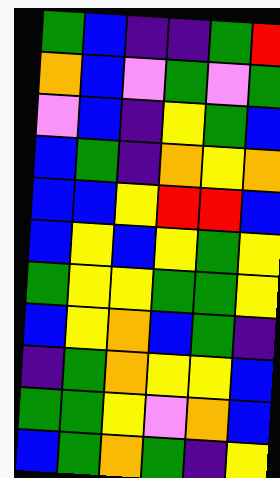[["green", "blue", "indigo", "indigo", "green", "red"], ["orange", "blue", "violet", "green", "violet", "green"], ["violet", "blue", "indigo", "yellow", "green", "blue"], ["blue", "green", "indigo", "orange", "yellow", "orange"], ["blue", "blue", "yellow", "red", "red", "blue"], ["blue", "yellow", "blue", "yellow", "green", "yellow"], ["green", "yellow", "yellow", "green", "green", "yellow"], ["blue", "yellow", "orange", "blue", "green", "indigo"], ["indigo", "green", "orange", "yellow", "yellow", "blue"], ["green", "green", "yellow", "violet", "orange", "blue"], ["blue", "green", "orange", "green", "indigo", "yellow"]]